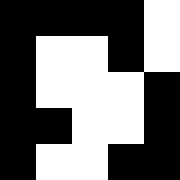[["black", "black", "black", "black", "white"], ["black", "white", "white", "black", "white"], ["black", "white", "white", "white", "black"], ["black", "black", "white", "white", "black"], ["black", "white", "white", "black", "black"]]